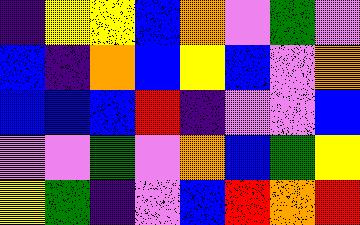[["indigo", "yellow", "yellow", "blue", "orange", "violet", "green", "violet"], ["blue", "indigo", "orange", "blue", "yellow", "blue", "violet", "orange"], ["blue", "blue", "blue", "red", "indigo", "violet", "violet", "blue"], ["violet", "violet", "green", "violet", "orange", "blue", "green", "yellow"], ["yellow", "green", "indigo", "violet", "blue", "red", "orange", "red"]]